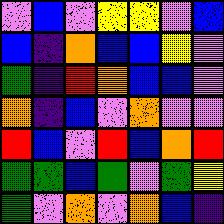[["violet", "blue", "violet", "yellow", "yellow", "violet", "blue"], ["blue", "indigo", "orange", "blue", "blue", "yellow", "violet"], ["green", "indigo", "red", "orange", "blue", "blue", "violet"], ["orange", "indigo", "blue", "violet", "orange", "violet", "violet"], ["red", "blue", "violet", "red", "blue", "orange", "red"], ["green", "green", "blue", "green", "violet", "green", "yellow"], ["green", "violet", "orange", "violet", "orange", "blue", "indigo"]]